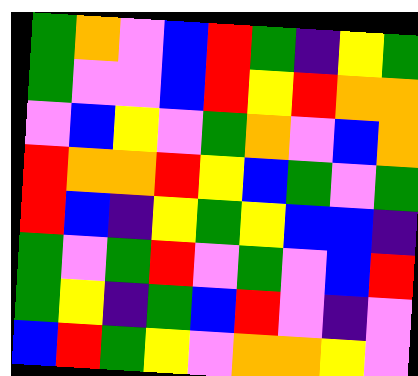[["green", "orange", "violet", "blue", "red", "green", "indigo", "yellow", "green"], ["green", "violet", "violet", "blue", "red", "yellow", "red", "orange", "orange"], ["violet", "blue", "yellow", "violet", "green", "orange", "violet", "blue", "orange"], ["red", "orange", "orange", "red", "yellow", "blue", "green", "violet", "green"], ["red", "blue", "indigo", "yellow", "green", "yellow", "blue", "blue", "indigo"], ["green", "violet", "green", "red", "violet", "green", "violet", "blue", "red"], ["green", "yellow", "indigo", "green", "blue", "red", "violet", "indigo", "violet"], ["blue", "red", "green", "yellow", "violet", "orange", "orange", "yellow", "violet"]]